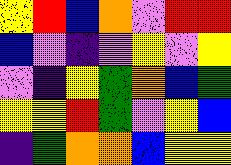[["yellow", "red", "blue", "orange", "violet", "red", "red"], ["blue", "violet", "indigo", "violet", "yellow", "violet", "yellow"], ["violet", "indigo", "yellow", "green", "orange", "blue", "green"], ["yellow", "yellow", "red", "green", "violet", "yellow", "blue"], ["indigo", "green", "orange", "orange", "blue", "yellow", "yellow"]]